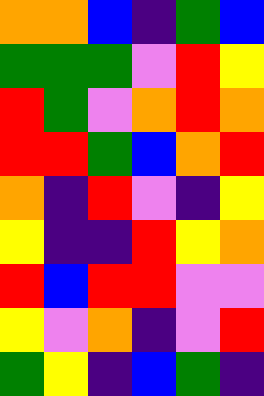[["orange", "orange", "blue", "indigo", "green", "blue"], ["green", "green", "green", "violet", "red", "yellow"], ["red", "green", "violet", "orange", "red", "orange"], ["red", "red", "green", "blue", "orange", "red"], ["orange", "indigo", "red", "violet", "indigo", "yellow"], ["yellow", "indigo", "indigo", "red", "yellow", "orange"], ["red", "blue", "red", "red", "violet", "violet"], ["yellow", "violet", "orange", "indigo", "violet", "red"], ["green", "yellow", "indigo", "blue", "green", "indigo"]]